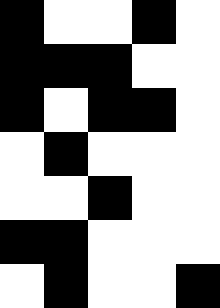[["black", "white", "white", "black", "white"], ["black", "black", "black", "white", "white"], ["black", "white", "black", "black", "white"], ["white", "black", "white", "white", "white"], ["white", "white", "black", "white", "white"], ["black", "black", "white", "white", "white"], ["white", "black", "white", "white", "black"]]